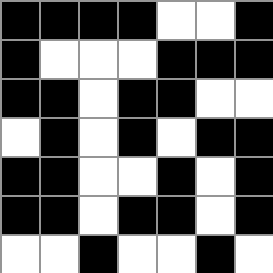[["black", "black", "black", "black", "white", "white", "black"], ["black", "white", "white", "white", "black", "black", "black"], ["black", "black", "white", "black", "black", "white", "white"], ["white", "black", "white", "black", "white", "black", "black"], ["black", "black", "white", "white", "black", "white", "black"], ["black", "black", "white", "black", "black", "white", "black"], ["white", "white", "black", "white", "white", "black", "white"]]